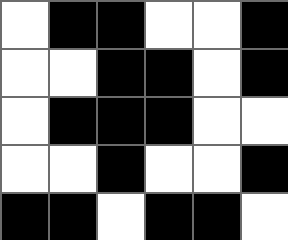[["white", "black", "black", "white", "white", "black"], ["white", "white", "black", "black", "white", "black"], ["white", "black", "black", "black", "white", "white"], ["white", "white", "black", "white", "white", "black"], ["black", "black", "white", "black", "black", "white"]]